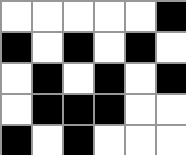[["white", "white", "white", "white", "white", "black"], ["black", "white", "black", "white", "black", "white"], ["white", "black", "white", "black", "white", "black"], ["white", "black", "black", "black", "white", "white"], ["black", "white", "black", "white", "white", "white"]]